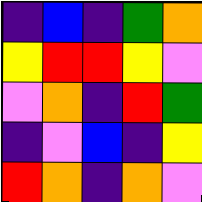[["indigo", "blue", "indigo", "green", "orange"], ["yellow", "red", "red", "yellow", "violet"], ["violet", "orange", "indigo", "red", "green"], ["indigo", "violet", "blue", "indigo", "yellow"], ["red", "orange", "indigo", "orange", "violet"]]